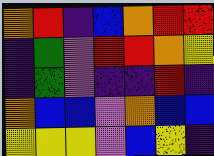[["orange", "red", "indigo", "blue", "orange", "red", "red"], ["indigo", "green", "violet", "red", "red", "orange", "yellow"], ["indigo", "green", "violet", "indigo", "indigo", "red", "indigo"], ["orange", "blue", "blue", "violet", "orange", "blue", "blue"], ["yellow", "yellow", "yellow", "violet", "blue", "yellow", "indigo"]]